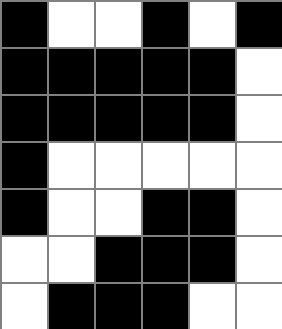[["black", "white", "white", "black", "white", "black"], ["black", "black", "black", "black", "black", "white"], ["black", "black", "black", "black", "black", "white"], ["black", "white", "white", "white", "white", "white"], ["black", "white", "white", "black", "black", "white"], ["white", "white", "black", "black", "black", "white"], ["white", "black", "black", "black", "white", "white"]]